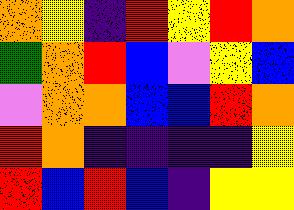[["orange", "yellow", "indigo", "red", "yellow", "red", "orange"], ["green", "orange", "red", "blue", "violet", "yellow", "blue"], ["violet", "orange", "orange", "blue", "blue", "red", "orange"], ["red", "orange", "indigo", "indigo", "indigo", "indigo", "yellow"], ["red", "blue", "red", "blue", "indigo", "yellow", "yellow"]]